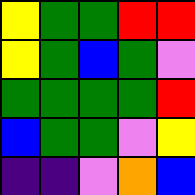[["yellow", "green", "green", "red", "red"], ["yellow", "green", "blue", "green", "violet"], ["green", "green", "green", "green", "red"], ["blue", "green", "green", "violet", "yellow"], ["indigo", "indigo", "violet", "orange", "blue"]]